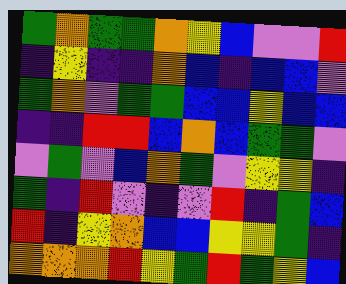[["green", "orange", "green", "green", "orange", "yellow", "blue", "violet", "violet", "red"], ["indigo", "yellow", "indigo", "indigo", "orange", "blue", "indigo", "blue", "blue", "violet"], ["green", "orange", "violet", "green", "green", "blue", "blue", "yellow", "blue", "blue"], ["indigo", "indigo", "red", "red", "blue", "orange", "blue", "green", "green", "violet"], ["violet", "green", "violet", "blue", "orange", "green", "violet", "yellow", "yellow", "indigo"], ["green", "indigo", "red", "violet", "indigo", "violet", "red", "indigo", "green", "blue"], ["red", "indigo", "yellow", "orange", "blue", "blue", "yellow", "yellow", "green", "indigo"], ["orange", "orange", "orange", "red", "yellow", "green", "red", "green", "yellow", "blue"]]